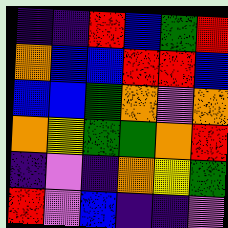[["indigo", "indigo", "red", "blue", "green", "red"], ["orange", "blue", "blue", "red", "red", "blue"], ["blue", "blue", "green", "orange", "violet", "orange"], ["orange", "yellow", "green", "green", "orange", "red"], ["indigo", "violet", "indigo", "orange", "yellow", "green"], ["red", "violet", "blue", "indigo", "indigo", "violet"]]